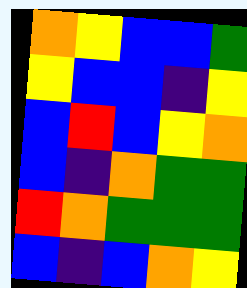[["orange", "yellow", "blue", "blue", "green"], ["yellow", "blue", "blue", "indigo", "yellow"], ["blue", "red", "blue", "yellow", "orange"], ["blue", "indigo", "orange", "green", "green"], ["red", "orange", "green", "green", "green"], ["blue", "indigo", "blue", "orange", "yellow"]]